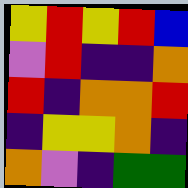[["yellow", "red", "yellow", "red", "blue"], ["violet", "red", "indigo", "indigo", "orange"], ["red", "indigo", "orange", "orange", "red"], ["indigo", "yellow", "yellow", "orange", "indigo"], ["orange", "violet", "indigo", "green", "green"]]